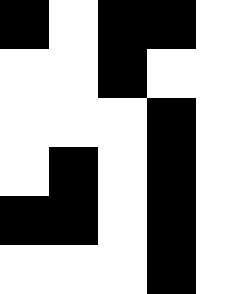[["black", "white", "black", "black", "white"], ["white", "white", "black", "white", "white"], ["white", "white", "white", "black", "white"], ["white", "black", "white", "black", "white"], ["black", "black", "white", "black", "white"], ["white", "white", "white", "black", "white"]]